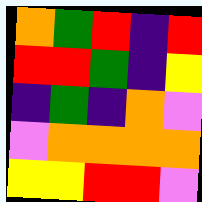[["orange", "green", "red", "indigo", "red"], ["red", "red", "green", "indigo", "yellow"], ["indigo", "green", "indigo", "orange", "violet"], ["violet", "orange", "orange", "orange", "orange"], ["yellow", "yellow", "red", "red", "violet"]]